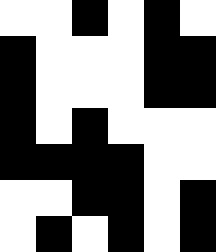[["white", "white", "black", "white", "black", "white"], ["black", "white", "white", "white", "black", "black"], ["black", "white", "white", "white", "black", "black"], ["black", "white", "black", "white", "white", "white"], ["black", "black", "black", "black", "white", "white"], ["white", "white", "black", "black", "white", "black"], ["white", "black", "white", "black", "white", "black"]]